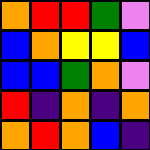[["orange", "red", "red", "green", "violet"], ["blue", "orange", "yellow", "yellow", "blue"], ["blue", "blue", "green", "orange", "violet"], ["red", "indigo", "orange", "indigo", "orange"], ["orange", "red", "orange", "blue", "indigo"]]